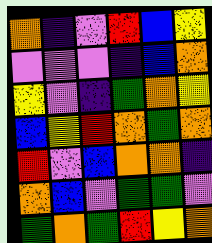[["orange", "indigo", "violet", "red", "blue", "yellow"], ["violet", "violet", "violet", "indigo", "blue", "orange"], ["yellow", "violet", "indigo", "green", "orange", "yellow"], ["blue", "yellow", "red", "orange", "green", "orange"], ["red", "violet", "blue", "orange", "orange", "indigo"], ["orange", "blue", "violet", "green", "green", "violet"], ["green", "orange", "green", "red", "yellow", "orange"]]